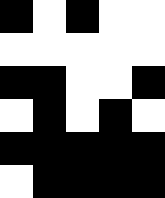[["black", "white", "black", "white", "white"], ["white", "white", "white", "white", "white"], ["black", "black", "white", "white", "black"], ["white", "black", "white", "black", "white"], ["black", "black", "black", "black", "black"], ["white", "black", "black", "black", "black"]]